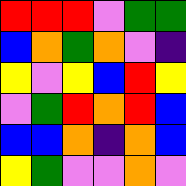[["red", "red", "red", "violet", "green", "green"], ["blue", "orange", "green", "orange", "violet", "indigo"], ["yellow", "violet", "yellow", "blue", "red", "yellow"], ["violet", "green", "red", "orange", "red", "blue"], ["blue", "blue", "orange", "indigo", "orange", "blue"], ["yellow", "green", "violet", "violet", "orange", "violet"]]